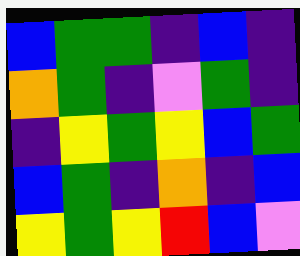[["blue", "green", "green", "indigo", "blue", "indigo"], ["orange", "green", "indigo", "violet", "green", "indigo"], ["indigo", "yellow", "green", "yellow", "blue", "green"], ["blue", "green", "indigo", "orange", "indigo", "blue"], ["yellow", "green", "yellow", "red", "blue", "violet"]]